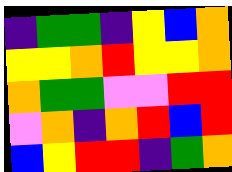[["indigo", "green", "green", "indigo", "yellow", "blue", "orange"], ["yellow", "yellow", "orange", "red", "yellow", "yellow", "orange"], ["orange", "green", "green", "violet", "violet", "red", "red"], ["violet", "orange", "indigo", "orange", "red", "blue", "red"], ["blue", "yellow", "red", "red", "indigo", "green", "orange"]]